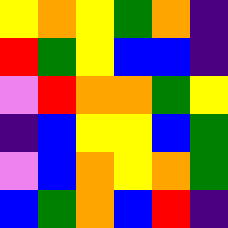[["yellow", "orange", "yellow", "green", "orange", "indigo"], ["red", "green", "yellow", "blue", "blue", "indigo"], ["violet", "red", "orange", "orange", "green", "yellow"], ["indigo", "blue", "yellow", "yellow", "blue", "green"], ["violet", "blue", "orange", "yellow", "orange", "green"], ["blue", "green", "orange", "blue", "red", "indigo"]]